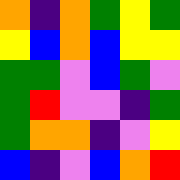[["orange", "indigo", "orange", "green", "yellow", "green"], ["yellow", "blue", "orange", "blue", "yellow", "yellow"], ["green", "green", "violet", "blue", "green", "violet"], ["green", "red", "violet", "violet", "indigo", "green"], ["green", "orange", "orange", "indigo", "violet", "yellow"], ["blue", "indigo", "violet", "blue", "orange", "red"]]